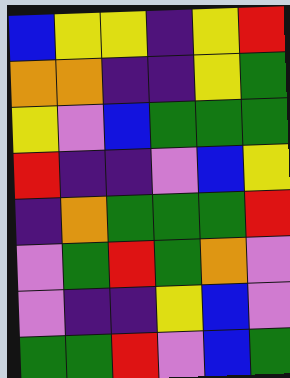[["blue", "yellow", "yellow", "indigo", "yellow", "red"], ["orange", "orange", "indigo", "indigo", "yellow", "green"], ["yellow", "violet", "blue", "green", "green", "green"], ["red", "indigo", "indigo", "violet", "blue", "yellow"], ["indigo", "orange", "green", "green", "green", "red"], ["violet", "green", "red", "green", "orange", "violet"], ["violet", "indigo", "indigo", "yellow", "blue", "violet"], ["green", "green", "red", "violet", "blue", "green"]]